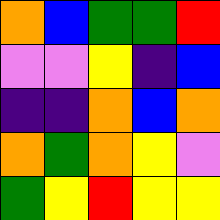[["orange", "blue", "green", "green", "red"], ["violet", "violet", "yellow", "indigo", "blue"], ["indigo", "indigo", "orange", "blue", "orange"], ["orange", "green", "orange", "yellow", "violet"], ["green", "yellow", "red", "yellow", "yellow"]]